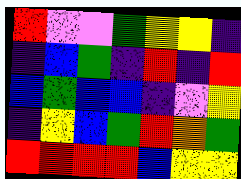[["red", "violet", "violet", "green", "yellow", "yellow", "indigo"], ["indigo", "blue", "green", "indigo", "red", "indigo", "red"], ["blue", "green", "blue", "blue", "indigo", "violet", "yellow"], ["indigo", "yellow", "blue", "green", "red", "orange", "green"], ["red", "red", "red", "red", "blue", "yellow", "yellow"]]